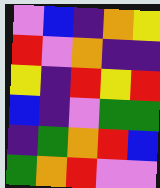[["violet", "blue", "indigo", "orange", "yellow"], ["red", "violet", "orange", "indigo", "indigo"], ["yellow", "indigo", "red", "yellow", "red"], ["blue", "indigo", "violet", "green", "green"], ["indigo", "green", "orange", "red", "blue"], ["green", "orange", "red", "violet", "violet"]]